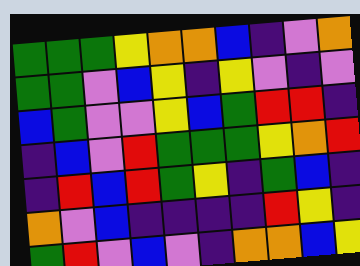[["green", "green", "green", "yellow", "orange", "orange", "blue", "indigo", "violet", "orange"], ["green", "green", "violet", "blue", "yellow", "indigo", "yellow", "violet", "indigo", "violet"], ["blue", "green", "violet", "violet", "yellow", "blue", "green", "red", "red", "indigo"], ["indigo", "blue", "violet", "red", "green", "green", "green", "yellow", "orange", "red"], ["indigo", "red", "blue", "red", "green", "yellow", "indigo", "green", "blue", "indigo"], ["orange", "violet", "blue", "indigo", "indigo", "indigo", "indigo", "red", "yellow", "indigo"], ["green", "red", "violet", "blue", "violet", "indigo", "orange", "orange", "blue", "yellow"]]